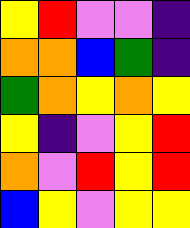[["yellow", "red", "violet", "violet", "indigo"], ["orange", "orange", "blue", "green", "indigo"], ["green", "orange", "yellow", "orange", "yellow"], ["yellow", "indigo", "violet", "yellow", "red"], ["orange", "violet", "red", "yellow", "red"], ["blue", "yellow", "violet", "yellow", "yellow"]]